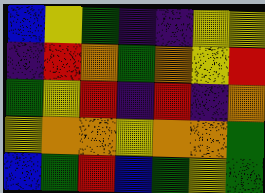[["blue", "yellow", "green", "indigo", "indigo", "yellow", "yellow"], ["indigo", "red", "orange", "green", "orange", "yellow", "red"], ["green", "yellow", "red", "indigo", "red", "indigo", "orange"], ["yellow", "orange", "orange", "yellow", "orange", "orange", "green"], ["blue", "green", "red", "blue", "green", "yellow", "green"]]